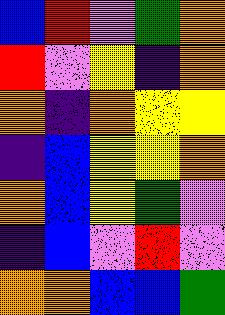[["blue", "red", "violet", "green", "orange"], ["red", "violet", "yellow", "indigo", "orange"], ["orange", "indigo", "orange", "yellow", "yellow"], ["indigo", "blue", "yellow", "yellow", "orange"], ["orange", "blue", "yellow", "green", "violet"], ["indigo", "blue", "violet", "red", "violet"], ["orange", "orange", "blue", "blue", "green"]]